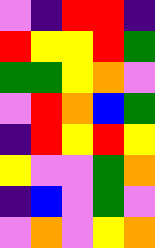[["violet", "indigo", "red", "red", "indigo"], ["red", "yellow", "yellow", "red", "green"], ["green", "green", "yellow", "orange", "violet"], ["violet", "red", "orange", "blue", "green"], ["indigo", "red", "yellow", "red", "yellow"], ["yellow", "violet", "violet", "green", "orange"], ["indigo", "blue", "violet", "green", "violet"], ["violet", "orange", "violet", "yellow", "orange"]]